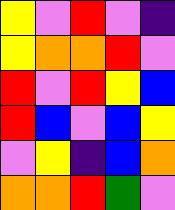[["yellow", "violet", "red", "violet", "indigo"], ["yellow", "orange", "orange", "red", "violet"], ["red", "violet", "red", "yellow", "blue"], ["red", "blue", "violet", "blue", "yellow"], ["violet", "yellow", "indigo", "blue", "orange"], ["orange", "orange", "red", "green", "violet"]]